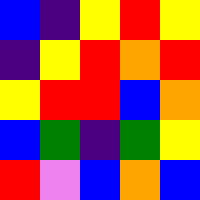[["blue", "indigo", "yellow", "red", "yellow"], ["indigo", "yellow", "red", "orange", "red"], ["yellow", "red", "red", "blue", "orange"], ["blue", "green", "indigo", "green", "yellow"], ["red", "violet", "blue", "orange", "blue"]]